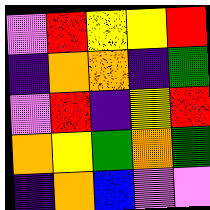[["violet", "red", "yellow", "yellow", "red"], ["indigo", "orange", "orange", "indigo", "green"], ["violet", "red", "indigo", "yellow", "red"], ["orange", "yellow", "green", "orange", "green"], ["indigo", "orange", "blue", "violet", "violet"]]